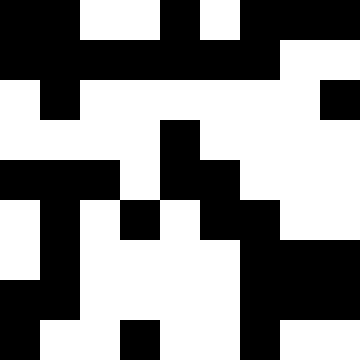[["black", "black", "white", "white", "black", "white", "black", "black", "black"], ["black", "black", "black", "black", "black", "black", "black", "white", "white"], ["white", "black", "white", "white", "white", "white", "white", "white", "black"], ["white", "white", "white", "white", "black", "white", "white", "white", "white"], ["black", "black", "black", "white", "black", "black", "white", "white", "white"], ["white", "black", "white", "black", "white", "black", "black", "white", "white"], ["white", "black", "white", "white", "white", "white", "black", "black", "black"], ["black", "black", "white", "white", "white", "white", "black", "black", "black"], ["black", "white", "white", "black", "white", "white", "black", "white", "white"]]